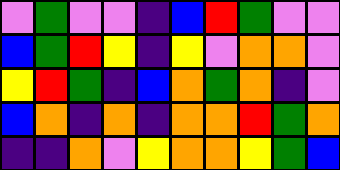[["violet", "green", "violet", "violet", "indigo", "blue", "red", "green", "violet", "violet"], ["blue", "green", "red", "yellow", "indigo", "yellow", "violet", "orange", "orange", "violet"], ["yellow", "red", "green", "indigo", "blue", "orange", "green", "orange", "indigo", "violet"], ["blue", "orange", "indigo", "orange", "indigo", "orange", "orange", "red", "green", "orange"], ["indigo", "indigo", "orange", "violet", "yellow", "orange", "orange", "yellow", "green", "blue"]]